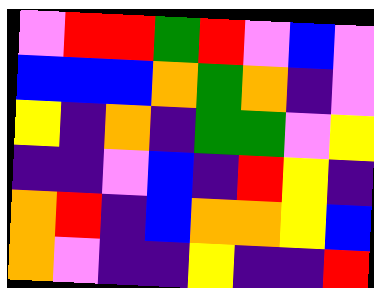[["violet", "red", "red", "green", "red", "violet", "blue", "violet"], ["blue", "blue", "blue", "orange", "green", "orange", "indigo", "violet"], ["yellow", "indigo", "orange", "indigo", "green", "green", "violet", "yellow"], ["indigo", "indigo", "violet", "blue", "indigo", "red", "yellow", "indigo"], ["orange", "red", "indigo", "blue", "orange", "orange", "yellow", "blue"], ["orange", "violet", "indigo", "indigo", "yellow", "indigo", "indigo", "red"]]